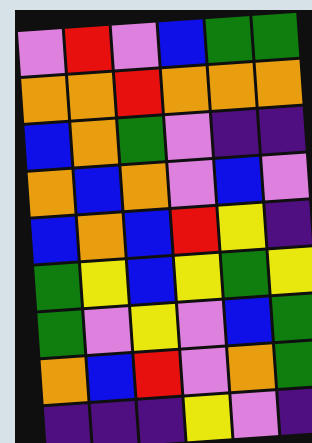[["violet", "red", "violet", "blue", "green", "green"], ["orange", "orange", "red", "orange", "orange", "orange"], ["blue", "orange", "green", "violet", "indigo", "indigo"], ["orange", "blue", "orange", "violet", "blue", "violet"], ["blue", "orange", "blue", "red", "yellow", "indigo"], ["green", "yellow", "blue", "yellow", "green", "yellow"], ["green", "violet", "yellow", "violet", "blue", "green"], ["orange", "blue", "red", "violet", "orange", "green"], ["indigo", "indigo", "indigo", "yellow", "violet", "indigo"]]